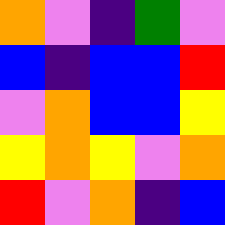[["orange", "violet", "indigo", "green", "violet"], ["blue", "indigo", "blue", "blue", "red"], ["violet", "orange", "blue", "blue", "yellow"], ["yellow", "orange", "yellow", "violet", "orange"], ["red", "violet", "orange", "indigo", "blue"]]